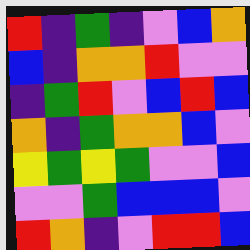[["red", "indigo", "green", "indigo", "violet", "blue", "orange"], ["blue", "indigo", "orange", "orange", "red", "violet", "violet"], ["indigo", "green", "red", "violet", "blue", "red", "blue"], ["orange", "indigo", "green", "orange", "orange", "blue", "violet"], ["yellow", "green", "yellow", "green", "violet", "violet", "blue"], ["violet", "violet", "green", "blue", "blue", "blue", "violet"], ["red", "orange", "indigo", "violet", "red", "red", "blue"]]